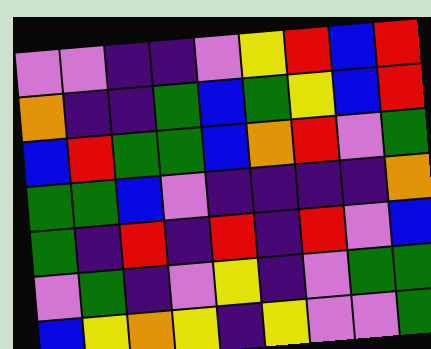[["violet", "violet", "indigo", "indigo", "violet", "yellow", "red", "blue", "red"], ["orange", "indigo", "indigo", "green", "blue", "green", "yellow", "blue", "red"], ["blue", "red", "green", "green", "blue", "orange", "red", "violet", "green"], ["green", "green", "blue", "violet", "indigo", "indigo", "indigo", "indigo", "orange"], ["green", "indigo", "red", "indigo", "red", "indigo", "red", "violet", "blue"], ["violet", "green", "indigo", "violet", "yellow", "indigo", "violet", "green", "green"], ["blue", "yellow", "orange", "yellow", "indigo", "yellow", "violet", "violet", "green"]]